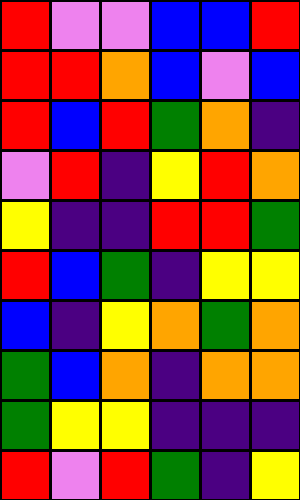[["red", "violet", "violet", "blue", "blue", "red"], ["red", "red", "orange", "blue", "violet", "blue"], ["red", "blue", "red", "green", "orange", "indigo"], ["violet", "red", "indigo", "yellow", "red", "orange"], ["yellow", "indigo", "indigo", "red", "red", "green"], ["red", "blue", "green", "indigo", "yellow", "yellow"], ["blue", "indigo", "yellow", "orange", "green", "orange"], ["green", "blue", "orange", "indigo", "orange", "orange"], ["green", "yellow", "yellow", "indigo", "indigo", "indigo"], ["red", "violet", "red", "green", "indigo", "yellow"]]